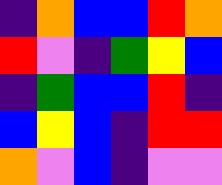[["indigo", "orange", "blue", "blue", "red", "orange"], ["red", "violet", "indigo", "green", "yellow", "blue"], ["indigo", "green", "blue", "blue", "red", "indigo"], ["blue", "yellow", "blue", "indigo", "red", "red"], ["orange", "violet", "blue", "indigo", "violet", "violet"]]